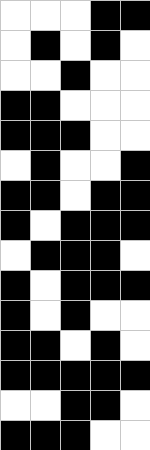[["white", "white", "white", "black", "black"], ["white", "black", "white", "black", "white"], ["white", "white", "black", "white", "white"], ["black", "black", "white", "white", "white"], ["black", "black", "black", "white", "white"], ["white", "black", "white", "white", "black"], ["black", "black", "white", "black", "black"], ["black", "white", "black", "black", "black"], ["white", "black", "black", "black", "white"], ["black", "white", "black", "black", "black"], ["black", "white", "black", "white", "white"], ["black", "black", "white", "black", "white"], ["black", "black", "black", "black", "black"], ["white", "white", "black", "black", "white"], ["black", "black", "black", "white", "white"]]